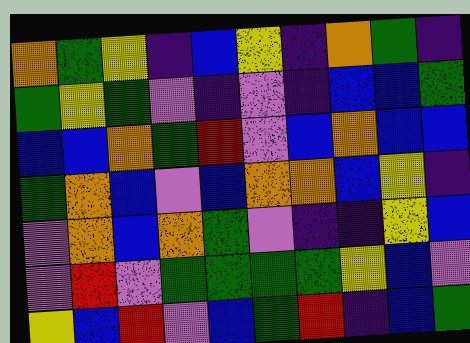[["orange", "green", "yellow", "indigo", "blue", "yellow", "indigo", "orange", "green", "indigo"], ["green", "yellow", "green", "violet", "indigo", "violet", "indigo", "blue", "blue", "green"], ["blue", "blue", "orange", "green", "red", "violet", "blue", "orange", "blue", "blue"], ["green", "orange", "blue", "violet", "blue", "orange", "orange", "blue", "yellow", "indigo"], ["violet", "orange", "blue", "orange", "green", "violet", "indigo", "indigo", "yellow", "blue"], ["violet", "red", "violet", "green", "green", "green", "green", "yellow", "blue", "violet"], ["yellow", "blue", "red", "violet", "blue", "green", "red", "indigo", "blue", "green"]]